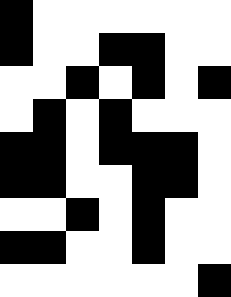[["black", "white", "white", "white", "white", "white", "white"], ["black", "white", "white", "black", "black", "white", "white"], ["white", "white", "black", "white", "black", "white", "black"], ["white", "black", "white", "black", "white", "white", "white"], ["black", "black", "white", "black", "black", "black", "white"], ["black", "black", "white", "white", "black", "black", "white"], ["white", "white", "black", "white", "black", "white", "white"], ["black", "black", "white", "white", "black", "white", "white"], ["white", "white", "white", "white", "white", "white", "black"]]